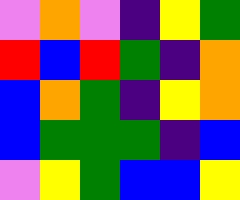[["violet", "orange", "violet", "indigo", "yellow", "green"], ["red", "blue", "red", "green", "indigo", "orange"], ["blue", "orange", "green", "indigo", "yellow", "orange"], ["blue", "green", "green", "green", "indigo", "blue"], ["violet", "yellow", "green", "blue", "blue", "yellow"]]